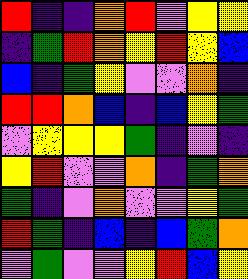[["red", "indigo", "indigo", "orange", "red", "violet", "yellow", "yellow"], ["indigo", "green", "red", "orange", "yellow", "red", "yellow", "blue"], ["blue", "indigo", "green", "yellow", "violet", "violet", "orange", "indigo"], ["red", "red", "orange", "blue", "indigo", "blue", "yellow", "green"], ["violet", "yellow", "yellow", "yellow", "green", "indigo", "violet", "indigo"], ["yellow", "red", "violet", "violet", "orange", "indigo", "green", "orange"], ["green", "indigo", "violet", "orange", "violet", "violet", "yellow", "green"], ["red", "green", "indigo", "blue", "indigo", "blue", "green", "orange"], ["violet", "green", "violet", "violet", "yellow", "red", "blue", "yellow"]]